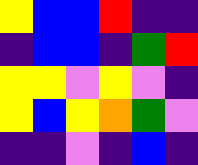[["yellow", "blue", "blue", "red", "indigo", "indigo"], ["indigo", "blue", "blue", "indigo", "green", "red"], ["yellow", "yellow", "violet", "yellow", "violet", "indigo"], ["yellow", "blue", "yellow", "orange", "green", "violet"], ["indigo", "indigo", "violet", "indigo", "blue", "indigo"]]